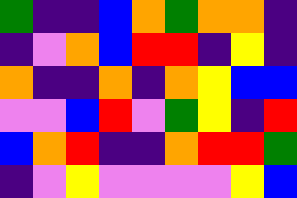[["green", "indigo", "indigo", "blue", "orange", "green", "orange", "orange", "indigo"], ["indigo", "violet", "orange", "blue", "red", "red", "indigo", "yellow", "indigo"], ["orange", "indigo", "indigo", "orange", "indigo", "orange", "yellow", "blue", "blue"], ["violet", "violet", "blue", "red", "violet", "green", "yellow", "indigo", "red"], ["blue", "orange", "red", "indigo", "indigo", "orange", "red", "red", "green"], ["indigo", "violet", "yellow", "violet", "violet", "violet", "violet", "yellow", "blue"]]